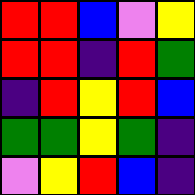[["red", "red", "blue", "violet", "yellow"], ["red", "red", "indigo", "red", "green"], ["indigo", "red", "yellow", "red", "blue"], ["green", "green", "yellow", "green", "indigo"], ["violet", "yellow", "red", "blue", "indigo"]]